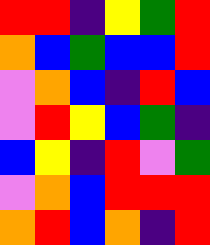[["red", "red", "indigo", "yellow", "green", "red"], ["orange", "blue", "green", "blue", "blue", "red"], ["violet", "orange", "blue", "indigo", "red", "blue"], ["violet", "red", "yellow", "blue", "green", "indigo"], ["blue", "yellow", "indigo", "red", "violet", "green"], ["violet", "orange", "blue", "red", "red", "red"], ["orange", "red", "blue", "orange", "indigo", "red"]]